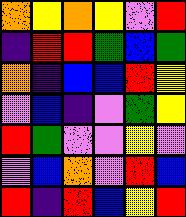[["orange", "yellow", "orange", "yellow", "violet", "red"], ["indigo", "red", "red", "green", "blue", "green"], ["orange", "indigo", "blue", "blue", "red", "yellow"], ["violet", "blue", "indigo", "violet", "green", "yellow"], ["red", "green", "violet", "violet", "yellow", "violet"], ["violet", "blue", "orange", "violet", "red", "blue"], ["red", "indigo", "red", "blue", "yellow", "red"]]